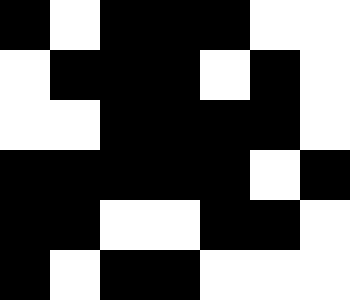[["black", "white", "black", "black", "black", "white", "white"], ["white", "black", "black", "black", "white", "black", "white"], ["white", "white", "black", "black", "black", "black", "white"], ["black", "black", "black", "black", "black", "white", "black"], ["black", "black", "white", "white", "black", "black", "white"], ["black", "white", "black", "black", "white", "white", "white"]]